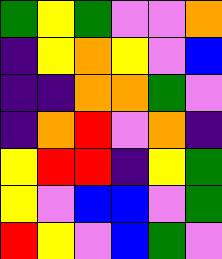[["green", "yellow", "green", "violet", "violet", "orange"], ["indigo", "yellow", "orange", "yellow", "violet", "blue"], ["indigo", "indigo", "orange", "orange", "green", "violet"], ["indigo", "orange", "red", "violet", "orange", "indigo"], ["yellow", "red", "red", "indigo", "yellow", "green"], ["yellow", "violet", "blue", "blue", "violet", "green"], ["red", "yellow", "violet", "blue", "green", "violet"]]